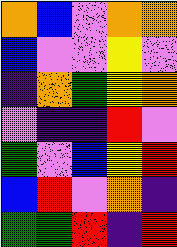[["orange", "blue", "violet", "orange", "orange"], ["blue", "violet", "violet", "yellow", "violet"], ["indigo", "orange", "green", "yellow", "orange"], ["violet", "indigo", "indigo", "red", "violet"], ["green", "violet", "blue", "yellow", "red"], ["blue", "red", "violet", "orange", "indigo"], ["green", "green", "red", "indigo", "red"]]